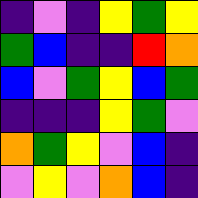[["indigo", "violet", "indigo", "yellow", "green", "yellow"], ["green", "blue", "indigo", "indigo", "red", "orange"], ["blue", "violet", "green", "yellow", "blue", "green"], ["indigo", "indigo", "indigo", "yellow", "green", "violet"], ["orange", "green", "yellow", "violet", "blue", "indigo"], ["violet", "yellow", "violet", "orange", "blue", "indigo"]]